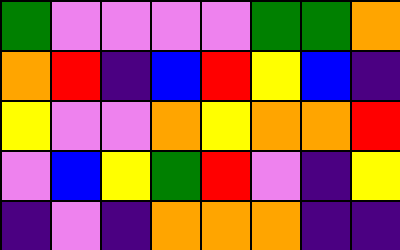[["green", "violet", "violet", "violet", "violet", "green", "green", "orange"], ["orange", "red", "indigo", "blue", "red", "yellow", "blue", "indigo"], ["yellow", "violet", "violet", "orange", "yellow", "orange", "orange", "red"], ["violet", "blue", "yellow", "green", "red", "violet", "indigo", "yellow"], ["indigo", "violet", "indigo", "orange", "orange", "orange", "indigo", "indigo"]]